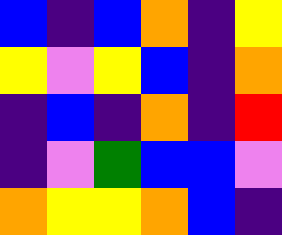[["blue", "indigo", "blue", "orange", "indigo", "yellow"], ["yellow", "violet", "yellow", "blue", "indigo", "orange"], ["indigo", "blue", "indigo", "orange", "indigo", "red"], ["indigo", "violet", "green", "blue", "blue", "violet"], ["orange", "yellow", "yellow", "orange", "blue", "indigo"]]